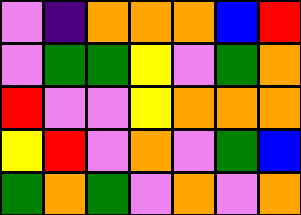[["violet", "indigo", "orange", "orange", "orange", "blue", "red"], ["violet", "green", "green", "yellow", "violet", "green", "orange"], ["red", "violet", "violet", "yellow", "orange", "orange", "orange"], ["yellow", "red", "violet", "orange", "violet", "green", "blue"], ["green", "orange", "green", "violet", "orange", "violet", "orange"]]